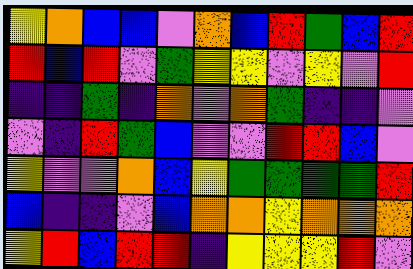[["yellow", "orange", "blue", "blue", "violet", "orange", "blue", "red", "green", "blue", "red"], ["red", "blue", "red", "violet", "green", "yellow", "yellow", "violet", "yellow", "violet", "red"], ["indigo", "indigo", "green", "indigo", "orange", "violet", "orange", "green", "indigo", "indigo", "violet"], ["violet", "indigo", "red", "green", "blue", "violet", "violet", "red", "red", "blue", "violet"], ["yellow", "violet", "violet", "orange", "blue", "yellow", "green", "green", "green", "green", "red"], ["blue", "indigo", "indigo", "violet", "blue", "orange", "orange", "yellow", "orange", "orange", "orange"], ["yellow", "red", "blue", "red", "red", "indigo", "yellow", "yellow", "yellow", "red", "violet"]]